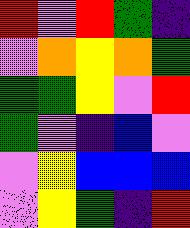[["red", "violet", "red", "green", "indigo"], ["violet", "orange", "yellow", "orange", "green"], ["green", "green", "yellow", "violet", "red"], ["green", "violet", "indigo", "blue", "violet"], ["violet", "yellow", "blue", "blue", "blue"], ["violet", "yellow", "green", "indigo", "red"]]